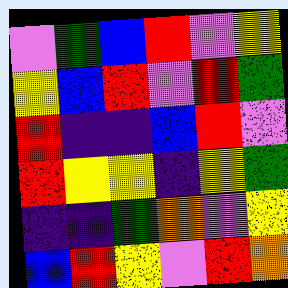[["violet", "green", "blue", "red", "violet", "yellow"], ["yellow", "blue", "red", "violet", "red", "green"], ["red", "indigo", "indigo", "blue", "red", "violet"], ["red", "yellow", "yellow", "indigo", "yellow", "green"], ["indigo", "indigo", "green", "orange", "violet", "yellow"], ["blue", "red", "yellow", "violet", "red", "orange"]]